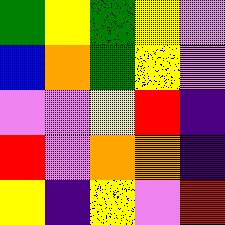[["green", "yellow", "green", "yellow", "violet"], ["blue", "orange", "green", "yellow", "violet"], ["violet", "violet", "yellow", "red", "indigo"], ["red", "violet", "orange", "orange", "indigo"], ["yellow", "indigo", "yellow", "violet", "red"]]